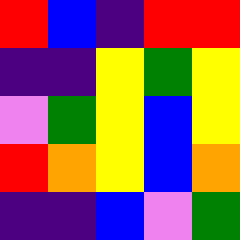[["red", "blue", "indigo", "red", "red"], ["indigo", "indigo", "yellow", "green", "yellow"], ["violet", "green", "yellow", "blue", "yellow"], ["red", "orange", "yellow", "blue", "orange"], ["indigo", "indigo", "blue", "violet", "green"]]